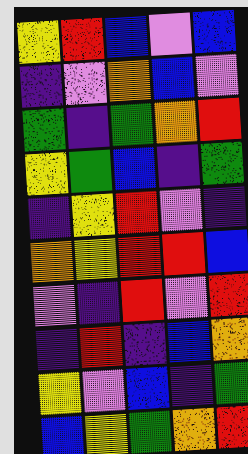[["yellow", "red", "blue", "violet", "blue"], ["indigo", "violet", "orange", "blue", "violet"], ["green", "indigo", "green", "orange", "red"], ["yellow", "green", "blue", "indigo", "green"], ["indigo", "yellow", "red", "violet", "indigo"], ["orange", "yellow", "red", "red", "blue"], ["violet", "indigo", "red", "violet", "red"], ["indigo", "red", "indigo", "blue", "orange"], ["yellow", "violet", "blue", "indigo", "green"], ["blue", "yellow", "green", "orange", "red"]]